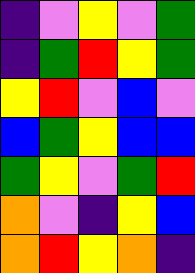[["indigo", "violet", "yellow", "violet", "green"], ["indigo", "green", "red", "yellow", "green"], ["yellow", "red", "violet", "blue", "violet"], ["blue", "green", "yellow", "blue", "blue"], ["green", "yellow", "violet", "green", "red"], ["orange", "violet", "indigo", "yellow", "blue"], ["orange", "red", "yellow", "orange", "indigo"]]